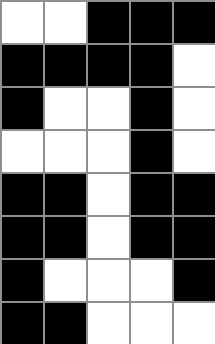[["white", "white", "black", "black", "black"], ["black", "black", "black", "black", "white"], ["black", "white", "white", "black", "white"], ["white", "white", "white", "black", "white"], ["black", "black", "white", "black", "black"], ["black", "black", "white", "black", "black"], ["black", "white", "white", "white", "black"], ["black", "black", "white", "white", "white"]]